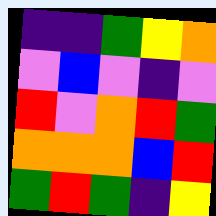[["indigo", "indigo", "green", "yellow", "orange"], ["violet", "blue", "violet", "indigo", "violet"], ["red", "violet", "orange", "red", "green"], ["orange", "orange", "orange", "blue", "red"], ["green", "red", "green", "indigo", "yellow"]]